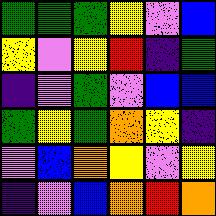[["green", "green", "green", "yellow", "violet", "blue"], ["yellow", "violet", "yellow", "red", "indigo", "green"], ["indigo", "violet", "green", "violet", "blue", "blue"], ["green", "yellow", "green", "orange", "yellow", "indigo"], ["violet", "blue", "orange", "yellow", "violet", "yellow"], ["indigo", "violet", "blue", "orange", "red", "orange"]]